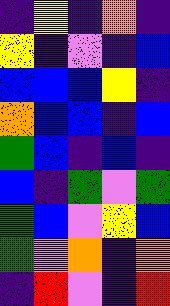[["indigo", "yellow", "indigo", "orange", "indigo"], ["yellow", "indigo", "violet", "indigo", "blue"], ["blue", "blue", "blue", "yellow", "indigo"], ["orange", "blue", "blue", "indigo", "blue"], ["green", "blue", "indigo", "blue", "indigo"], ["blue", "indigo", "green", "violet", "green"], ["green", "blue", "violet", "yellow", "blue"], ["green", "violet", "orange", "indigo", "orange"], ["indigo", "red", "violet", "indigo", "red"]]